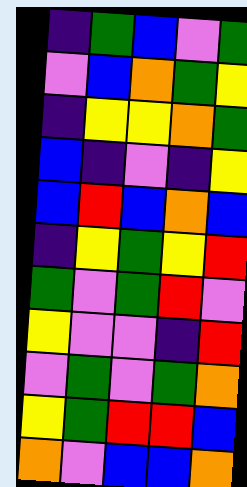[["indigo", "green", "blue", "violet", "green"], ["violet", "blue", "orange", "green", "yellow"], ["indigo", "yellow", "yellow", "orange", "green"], ["blue", "indigo", "violet", "indigo", "yellow"], ["blue", "red", "blue", "orange", "blue"], ["indigo", "yellow", "green", "yellow", "red"], ["green", "violet", "green", "red", "violet"], ["yellow", "violet", "violet", "indigo", "red"], ["violet", "green", "violet", "green", "orange"], ["yellow", "green", "red", "red", "blue"], ["orange", "violet", "blue", "blue", "orange"]]